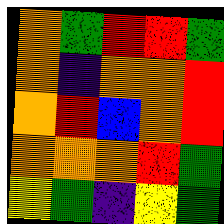[["orange", "green", "red", "red", "green"], ["orange", "indigo", "orange", "orange", "red"], ["orange", "red", "blue", "orange", "red"], ["orange", "orange", "orange", "red", "green"], ["yellow", "green", "indigo", "yellow", "green"]]